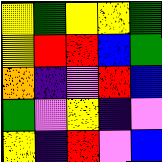[["yellow", "green", "yellow", "yellow", "green"], ["yellow", "red", "red", "blue", "green"], ["orange", "indigo", "violet", "red", "blue"], ["green", "violet", "yellow", "indigo", "violet"], ["yellow", "indigo", "red", "violet", "blue"]]